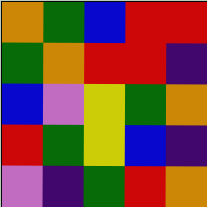[["orange", "green", "blue", "red", "red"], ["green", "orange", "red", "red", "indigo"], ["blue", "violet", "yellow", "green", "orange"], ["red", "green", "yellow", "blue", "indigo"], ["violet", "indigo", "green", "red", "orange"]]